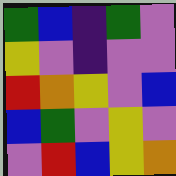[["green", "blue", "indigo", "green", "violet"], ["yellow", "violet", "indigo", "violet", "violet"], ["red", "orange", "yellow", "violet", "blue"], ["blue", "green", "violet", "yellow", "violet"], ["violet", "red", "blue", "yellow", "orange"]]